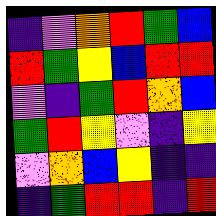[["indigo", "violet", "orange", "red", "green", "blue"], ["red", "green", "yellow", "blue", "red", "red"], ["violet", "indigo", "green", "red", "orange", "blue"], ["green", "red", "yellow", "violet", "indigo", "yellow"], ["violet", "orange", "blue", "yellow", "indigo", "indigo"], ["indigo", "green", "red", "red", "indigo", "red"]]